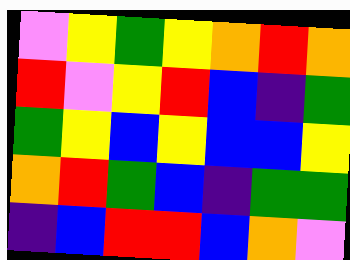[["violet", "yellow", "green", "yellow", "orange", "red", "orange"], ["red", "violet", "yellow", "red", "blue", "indigo", "green"], ["green", "yellow", "blue", "yellow", "blue", "blue", "yellow"], ["orange", "red", "green", "blue", "indigo", "green", "green"], ["indigo", "blue", "red", "red", "blue", "orange", "violet"]]